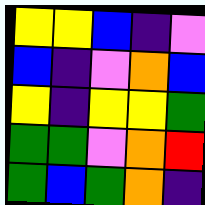[["yellow", "yellow", "blue", "indigo", "violet"], ["blue", "indigo", "violet", "orange", "blue"], ["yellow", "indigo", "yellow", "yellow", "green"], ["green", "green", "violet", "orange", "red"], ["green", "blue", "green", "orange", "indigo"]]